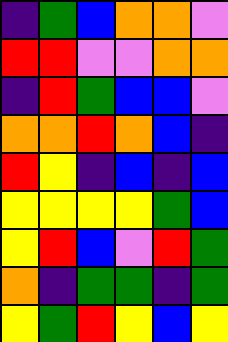[["indigo", "green", "blue", "orange", "orange", "violet"], ["red", "red", "violet", "violet", "orange", "orange"], ["indigo", "red", "green", "blue", "blue", "violet"], ["orange", "orange", "red", "orange", "blue", "indigo"], ["red", "yellow", "indigo", "blue", "indigo", "blue"], ["yellow", "yellow", "yellow", "yellow", "green", "blue"], ["yellow", "red", "blue", "violet", "red", "green"], ["orange", "indigo", "green", "green", "indigo", "green"], ["yellow", "green", "red", "yellow", "blue", "yellow"]]